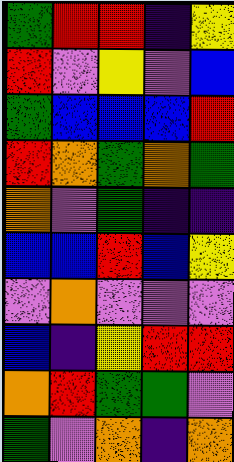[["green", "red", "red", "indigo", "yellow"], ["red", "violet", "yellow", "violet", "blue"], ["green", "blue", "blue", "blue", "red"], ["red", "orange", "green", "orange", "green"], ["orange", "violet", "green", "indigo", "indigo"], ["blue", "blue", "red", "blue", "yellow"], ["violet", "orange", "violet", "violet", "violet"], ["blue", "indigo", "yellow", "red", "red"], ["orange", "red", "green", "green", "violet"], ["green", "violet", "orange", "indigo", "orange"]]